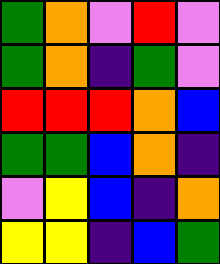[["green", "orange", "violet", "red", "violet"], ["green", "orange", "indigo", "green", "violet"], ["red", "red", "red", "orange", "blue"], ["green", "green", "blue", "orange", "indigo"], ["violet", "yellow", "blue", "indigo", "orange"], ["yellow", "yellow", "indigo", "blue", "green"]]